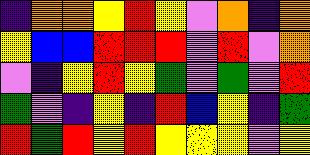[["indigo", "orange", "orange", "yellow", "red", "yellow", "violet", "orange", "indigo", "orange"], ["yellow", "blue", "blue", "red", "red", "red", "violet", "red", "violet", "orange"], ["violet", "indigo", "yellow", "red", "yellow", "green", "violet", "green", "violet", "red"], ["green", "violet", "indigo", "yellow", "indigo", "red", "blue", "yellow", "indigo", "green"], ["red", "green", "red", "yellow", "red", "yellow", "yellow", "yellow", "violet", "yellow"]]